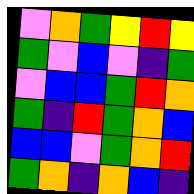[["violet", "orange", "green", "yellow", "red", "yellow"], ["green", "violet", "blue", "violet", "indigo", "green"], ["violet", "blue", "blue", "green", "red", "orange"], ["green", "indigo", "red", "green", "orange", "blue"], ["blue", "blue", "violet", "green", "orange", "red"], ["green", "orange", "indigo", "orange", "blue", "indigo"]]